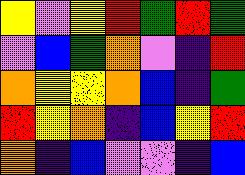[["yellow", "violet", "yellow", "red", "green", "red", "green"], ["violet", "blue", "green", "orange", "violet", "indigo", "red"], ["orange", "yellow", "yellow", "orange", "blue", "indigo", "green"], ["red", "yellow", "orange", "indigo", "blue", "yellow", "red"], ["orange", "indigo", "blue", "violet", "violet", "indigo", "blue"]]